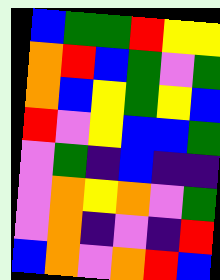[["blue", "green", "green", "red", "yellow", "yellow"], ["orange", "red", "blue", "green", "violet", "green"], ["orange", "blue", "yellow", "green", "yellow", "blue"], ["red", "violet", "yellow", "blue", "blue", "green"], ["violet", "green", "indigo", "blue", "indigo", "indigo"], ["violet", "orange", "yellow", "orange", "violet", "green"], ["violet", "orange", "indigo", "violet", "indigo", "red"], ["blue", "orange", "violet", "orange", "red", "blue"]]